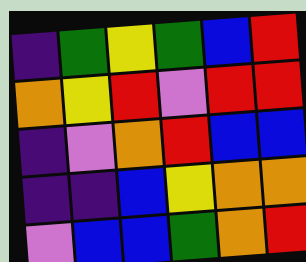[["indigo", "green", "yellow", "green", "blue", "red"], ["orange", "yellow", "red", "violet", "red", "red"], ["indigo", "violet", "orange", "red", "blue", "blue"], ["indigo", "indigo", "blue", "yellow", "orange", "orange"], ["violet", "blue", "blue", "green", "orange", "red"]]